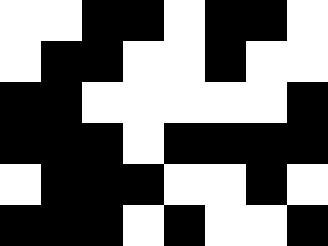[["white", "white", "black", "black", "white", "black", "black", "white"], ["white", "black", "black", "white", "white", "black", "white", "white"], ["black", "black", "white", "white", "white", "white", "white", "black"], ["black", "black", "black", "white", "black", "black", "black", "black"], ["white", "black", "black", "black", "white", "white", "black", "white"], ["black", "black", "black", "white", "black", "white", "white", "black"]]